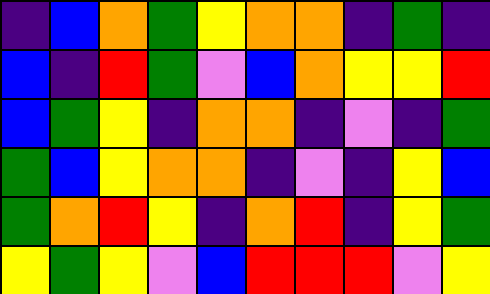[["indigo", "blue", "orange", "green", "yellow", "orange", "orange", "indigo", "green", "indigo"], ["blue", "indigo", "red", "green", "violet", "blue", "orange", "yellow", "yellow", "red"], ["blue", "green", "yellow", "indigo", "orange", "orange", "indigo", "violet", "indigo", "green"], ["green", "blue", "yellow", "orange", "orange", "indigo", "violet", "indigo", "yellow", "blue"], ["green", "orange", "red", "yellow", "indigo", "orange", "red", "indigo", "yellow", "green"], ["yellow", "green", "yellow", "violet", "blue", "red", "red", "red", "violet", "yellow"]]